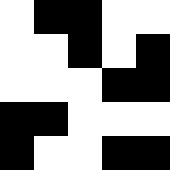[["white", "black", "black", "white", "white"], ["white", "white", "black", "white", "black"], ["white", "white", "white", "black", "black"], ["black", "black", "white", "white", "white"], ["black", "white", "white", "black", "black"]]